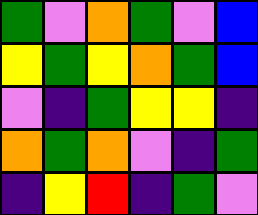[["green", "violet", "orange", "green", "violet", "blue"], ["yellow", "green", "yellow", "orange", "green", "blue"], ["violet", "indigo", "green", "yellow", "yellow", "indigo"], ["orange", "green", "orange", "violet", "indigo", "green"], ["indigo", "yellow", "red", "indigo", "green", "violet"]]